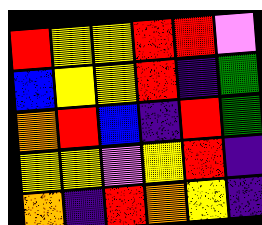[["red", "yellow", "yellow", "red", "red", "violet"], ["blue", "yellow", "yellow", "red", "indigo", "green"], ["orange", "red", "blue", "indigo", "red", "green"], ["yellow", "yellow", "violet", "yellow", "red", "indigo"], ["orange", "indigo", "red", "orange", "yellow", "indigo"]]